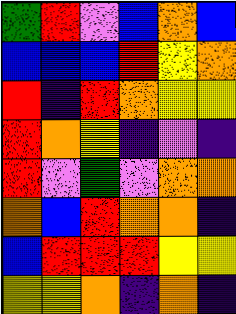[["green", "red", "violet", "blue", "orange", "blue"], ["blue", "blue", "blue", "red", "yellow", "orange"], ["red", "indigo", "red", "orange", "yellow", "yellow"], ["red", "orange", "yellow", "indigo", "violet", "indigo"], ["red", "violet", "green", "violet", "orange", "orange"], ["orange", "blue", "red", "orange", "orange", "indigo"], ["blue", "red", "red", "red", "yellow", "yellow"], ["yellow", "yellow", "orange", "indigo", "orange", "indigo"]]